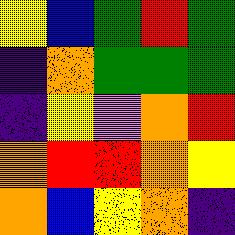[["yellow", "blue", "green", "red", "green"], ["indigo", "orange", "green", "green", "green"], ["indigo", "yellow", "violet", "orange", "red"], ["orange", "red", "red", "orange", "yellow"], ["orange", "blue", "yellow", "orange", "indigo"]]